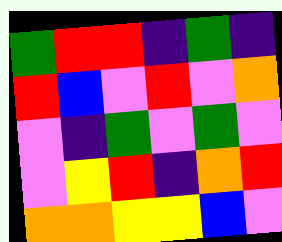[["green", "red", "red", "indigo", "green", "indigo"], ["red", "blue", "violet", "red", "violet", "orange"], ["violet", "indigo", "green", "violet", "green", "violet"], ["violet", "yellow", "red", "indigo", "orange", "red"], ["orange", "orange", "yellow", "yellow", "blue", "violet"]]